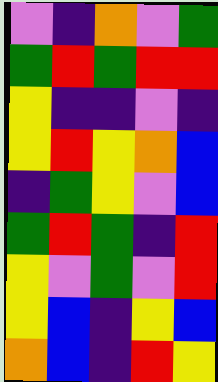[["violet", "indigo", "orange", "violet", "green"], ["green", "red", "green", "red", "red"], ["yellow", "indigo", "indigo", "violet", "indigo"], ["yellow", "red", "yellow", "orange", "blue"], ["indigo", "green", "yellow", "violet", "blue"], ["green", "red", "green", "indigo", "red"], ["yellow", "violet", "green", "violet", "red"], ["yellow", "blue", "indigo", "yellow", "blue"], ["orange", "blue", "indigo", "red", "yellow"]]